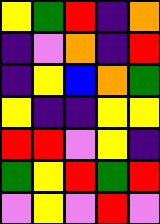[["yellow", "green", "red", "indigo", "orange"], ["indigo", "violet", "orange", "indigo", "red"], ["indigo", "yellow", "blue", "orange", "green"], ["yellow", "indigo", "indigo", "yellow", "yellow"], ["red", "red", "violet", "yellow", "indigo"], ["green", "yellow", "red", "green", "red"], ["violet", "yellow", "violet", "red", "violet"]]